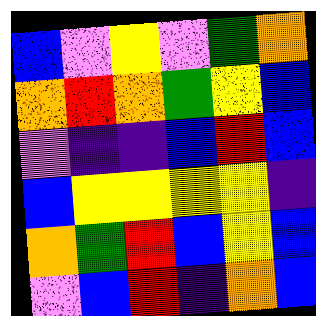[["blue", "violet", "yellow", "violet", "green", "orange"], ["orange", "red", "orange", "green", "yellow", "blue"], ["violet", "indigo", "indigo", "blue", "red", "blue"], ["blue", "yellow", "yellow", "yellow", "yellow", "indigo"], ["orange", "green", "red", "blue", "yellow", "blue"], ["violet", "blue", "red", "indigo", "orange", "blue"]]